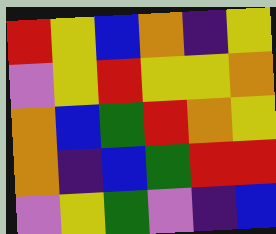[["red", "yellow", "blue", "orange", "indigo", "yellow"], ["violet", "yellow", "red", "yellow", "yellow", "orange"], ["orange", "blue", "green", "red", "orange", "yellow"], ["orange", "indigo", "blue", "green", "red", "red"], ["violet", "yellow", "green", "violet", "indigo", "blue"]]